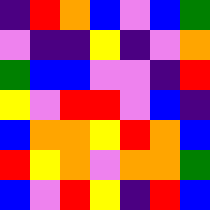[["indigo", "red", "orange", "blue", "violet", "blue", "green"], ["violet", "indigo", "indigo", "yellow", "indigo", "violet", "orange"], ["green", "blue", "blue", "violet", "violet", "indigo", "red"], ["yellow", "violet", "red", "red", "violet", "blue", "indigo"], ["blue", "orange", "orange", "yellow", "red", "orange", "blue"], ["red", "yellow", "orange", "violet", "orange", "orange", "green"], ["blue", "violet", "red", "yellow", "indigo", "red", "blue"]]